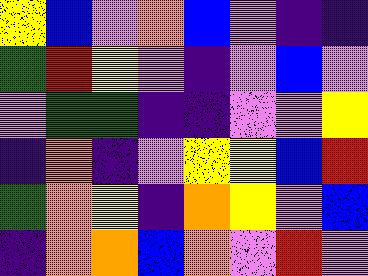[["yellow", "blue", "violet", "orange", "blue", "violet", "indigo", "indigo"], ["green", "red", "yellow", "violet", "indigo", "violet", "blue", "violet"], ["violet", "green", "green", "indigo", "indigo", "violet", "violet", "yellow"], ["indigo", "orange", "indigo", "violet", "yellow", "yellow", "blue", "red"], ["green", "orange", "yellow", "indigo", "orange", "yellow", "violet", "blue"], ["indigo", "orange", "orange", "blue", "orange", "violet", "red", "violet"]]